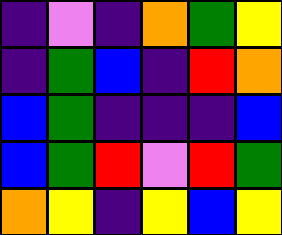[["indigo", "violet", "indigo", "orange", "green", "yellow"], ["indigo", "green", "blue", "indigo", "red", "orange"], ["blue", "green", "indigo", "indigo", "indigo", "blue"], ["blue", "green", "red", "violet", "red", "green"], ["orange", "yellow", "indigo", "yellow", "blue", "yellow"]]